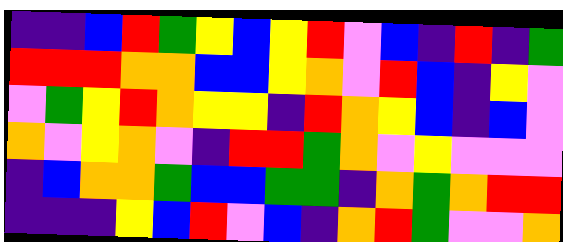[["indigo", "indigo", "blue", "red", "green", "yellow", "blue", "yellow", "red", "violet", "blue", "indigo", "red", "indigo", "green"], ["red", "red", "red", "orange", "orange", "blue", "blue", "yellow", "orange", "violet", "red", "blue", "indigo", "yellow", "violet"], ["violet", "green", "yellow", "red", "orange", "yellow", "yellow", "indigo", "red", "orange", "yellow", "blue", "indigo", "blue", "violet"], ["orange", "violet", "yellow", "orange", "violet", "indigo", "red", "red", "green", "orange", "violet", "yellow", "violet", "violet", "violet"], ["indigo", "blue", "orange", "orange", "green", "blue", "blue", "green", "green", "indigo", "orange", "green", "orange", "red", "red"], ["indigo", "indigo", "indigo", "yellow", "blue", "red", "violet", "blue", "indigo", "orange", "red", "green", "violet", "violet", "orange"]]